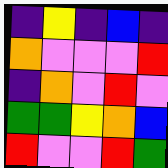[["indigo", "yellow", "indigo", "blue", "indigo"], ["orange", "violet", "violet", "violet", "red"], ["indigo", "orange", "violet", "red", "violet"], ["green", "green", "yellow", "orange", "blue"], ["red", "violet", "violet", "red", "green"]]